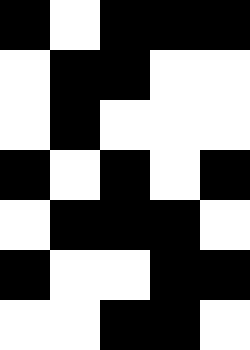[["black", "white", "black", "black", "black"], ["white", "black", "black", "white", "white"], ["white", "black", "white", "white", "white"], ["black", "white", "black", "white", "black"], ["white", "black", "black", "black", "white"], ["black", "white", "white", "black", "black"], ["white", "white", "black", "black", "white"]]